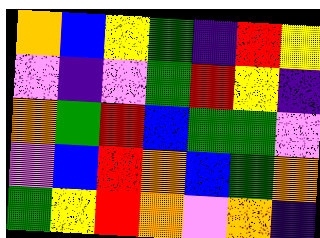[["orange", "blue", "yellow", "green", "indigo", "red", "yellow"], ["violet", "indigo", "violet", "green", "red", "yellow", "indigo"], ["orange", "green", "red", "blue", "green", "green", "violet"], ["violet", "blue", "red", "orange", "blue", "green", "orange"], ["green", "yellow", "red", "orange", "violet", "orange", "indigo"]]